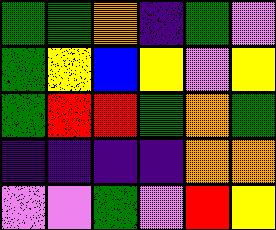[["green", "green", "orange", "indigo", "green", "violet"], ["green", "yellow", "blue", "yellow", "violet", "yellow"], ["green", "red", "red", "green", "orange", "green"], ["indigo", "indigo", "indigo", "indigo", "orange", "orange"], ["violet", "violet", "green", "violet", "red", "yellow"]]